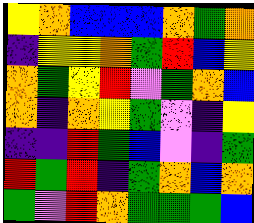[["yellow", "orange", "blue", "blue", "blue", "orange", "green", "orange"], ["indigo", "yellow", "yellow", "orange", "green", "red", "blue", "yellow"], ["orange", "green", "yellow", "red", "violet", "green", "orange", "blue"], ["orange", "indigo", "orange", "yellow", "green", "violet", "indigo", "yellow"], ["indigo", "indigo", "red", "green", "blue", "violet", "indigo", "green"], ["red", "green", "red", "indigo", "green", "orange", "blue", "orange"], ["green", "violet", "red", "orange", "green", "green", "green", "blue"]]